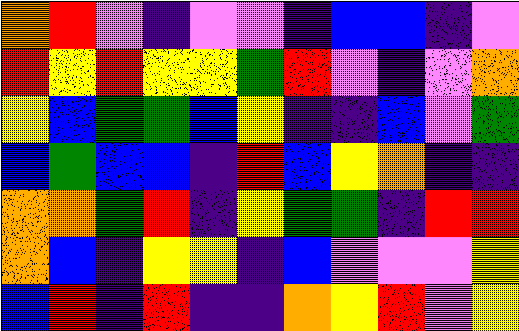[["orange", "red", "violet", "indigo", "violet", "violet", "indigo", "blue", "blue", "indigo", "violet"], ["red", "yellow", "red", "yellow", "yellow", "green", "red", "violet", "indigo", "violet", "orange"], ["yellow", "blue", "green", "green", "blue", "yellow", "indigo", "indigo", "blue", "violet", "green"], ["blue", "green", "blue", "blue", "indigo", "red", "blue", "yellow", "orange", "indigo", "indigo"], ["orange", "orange", "green", "red", "indigo", "yellow", "green", "green", "indigo", "red", "red"], ["orange", "blue", "indigo", "yellow", "yellow", "indigo", "blue", "violet", "violet", "violet", "yellow"], ["blue", "red", "indigo", "red", "indigo", "indigo", "orange", "yellow", "red", "violet", "yellow"]]